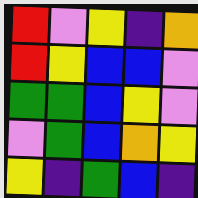[["red", "violet", "yellow", "indigo", "orange"], ["red", "yellow", "blue", "blue", "violet"], ["green", "green", "blue", "yellow", "violet"], ["violet", "green", "blue", "orange", "yellow"], ["yellow", "indigo", "green", "blue", "indigo"]]